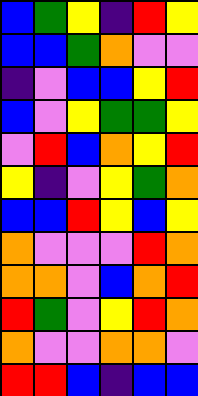[["blue", "green", "yellow", "indigo", "red", "yellow"], ["blue", "blue", "green", "orange", "violet", "violet"], ["indigo", "violet", "blue", "blue", "yellow", "red"], ["blue", "violet", "yellow", "green", "green", "yellow"], ["violet", "red", "blue", "orange", "yellow", "red"], ["yellow", "indigo", "violet", "yellow", "green", "orange"], ["blue", "blue", "red", "yellow", "blue", "yellow"], ["orange", "violet", "violet", "violet", "red", "orange"], ["orange", "orange", "violet", "blue", "orange", "red"], ["red", "green", "violet", "yellow", "red", "orange"], ["orange", "violet", "violet", "orange", "orange", "violet"], ["red", "red", "blue", "indigo", "blue", "blue"]]